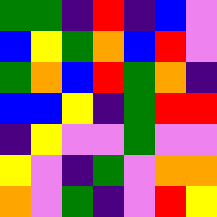[["green", "green", "indigo", "red", "indigo", "blue", "violet"], ["blue", "yellow", "green", "orange", "blue", "red", "violet"], ["green", "orange", "blue", "red", "green", "orange", "indigo"], ["blue", "blue", "yellow", "indigo", "green", "red", "red"], ["indigo", "yellow", "violet", "violet", "green", "violet", "violet"], ["yellow", "violet", "indigo", "green", "violet", "orange", "orange"], ["orange", "violet", "green", "indigo", "violet", "red", "yellow"]]